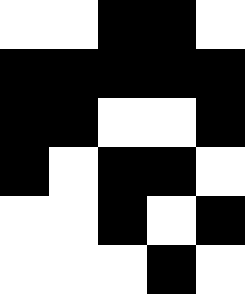[["white", "white", "black", "black", "white"], ["black", "black", "black", "black", "black"], ["black", "black", "white", "white", "black"], ["black", "white", "black", "black", "white"], ["white", "white", "black", "white", "black"], ["white", "white", "white", "black", "white"]]